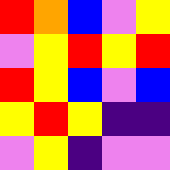[["red", "orange", "blue", "violet", "yellow"], ["violet", "yellow", "red", "yellow", "red"], ["red", "yellow", "blue", "violet", "blue"], ["yellow", "red", "yellow", "indigo", "indigo"], ["violet", "yellow", "indigo", "violet", "violet"]]